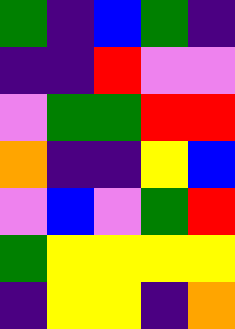[["green", "indigo", "blue", "green", "indigo"], ["indigo", "indigo", "red", "violet", "violet"], ["violet", "green", "green", "red", "red"], ["orange", "indigo", "indigo", "yellow", "blue"], ["violet", "blue", "violet", "green", "red"], ["green", "yellow", "yellow", "yellow", "yellow"], ["indigo", "yellow", "yellow", "indigo", "orange"]]